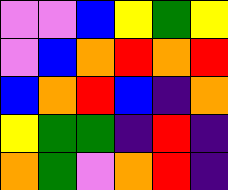[["violet", "violet", "blue", "yellow", "green", "yellow"], ["violet", "blue", "orange", "red", "orange", "red"], ["blue", "orange", "red", "blue", "indigo", "orange"], ["yellow", "green", "green", "indigo", "red", "indigo"], ["orange", "green", "violet", "orange", "red", "indigo"]]